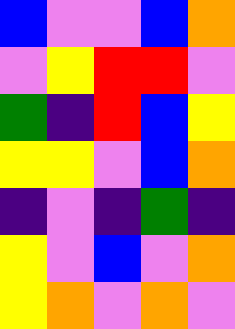[["blue", "violet", "violet", "blue", "orange"], ["violet", "yellow", "red", "red", "violet"], ["green", "indigo", "red", "blue", "yellow"], ["yellow", "yellow", "violet", "blue", "orange"], ["indigo", "violet", "indigo", "green", "indigo"], ["yellow", "violet", "blue", "violet", "orange"], ["yellow", "orange", "violet", "orange", "violet"]]